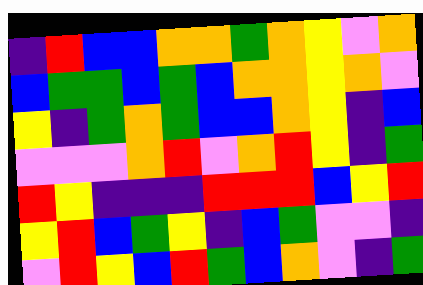[["indigo", "red", "blue", "blue", "orange", "orange", "green", "orange", "yellow", "violet", "orange"], ["blue", "green", "green", "blue", "green", "blue", "orange", "orange", "yellow", "orange", "violet"], ["yellow", "indigo", "green", "orange", "green", "blue", "blue", "orange", "yellow", "indigo", "blue"], ["violet", "violet", "violet", "orange", "red", "violet", "orange", "red", "yellow", "indigo", "green"], ["red", "yellow", "indigo", "indigo", "indigo", "red", "red", "red", "blue", "yellow", "red"], ["yellow", "red", "blue", "green", "yellow", "indigo", "blue", "green", "violet", "violet", "indigo"], ["violet", "red", "yellow", "blue", "red", "green", "blue", "orange", "violet", "indigo", "green"]]